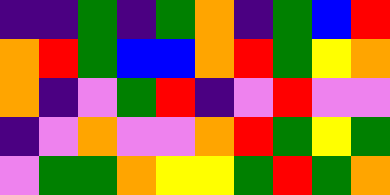[["indigo", "indigo", "green", "indigo", "green", "orange", "indigo", "green", "blue", "red"], ["orange", "red", "green", "blue", "blue", "orange", "red", "green", "yellow", "orange"], ["orange", "indigo", "violet", "green", "red", "indigo", "violet", "red", "violet", "violet"], ["indigo", "violet", "orange", "violet", "violet", "orange", "red", "green", "yellow", "green"], ["violet", "green", "green", "orange", "yellow", "yellow", "green", "red", "green", "orange"]]